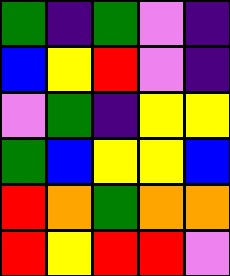[["green", "indigo", "green", "violet", "indigo"], ["blue", "yellow", "red", "violet", "indigo"], ["violet", "green", "indigo", "yellow", "yellow"], ["green", "blue", "yellow", "yellow", "blue"], ["red", "orange", "green", "orange", "orange"], ["red", "yellow", "red", "red", "violet"]]